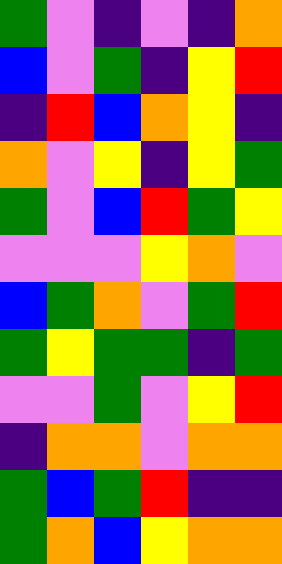[["green", "violet", "indigo", "violet", "indigo", "orange"], ["blue", "violet", "green", "indigo", "yellow", "red"], ["indigo", "red", "blue", "orange", "yellow", "indigo"], ["orange", "violet", "yellow", "indigo", "yellow", "green"], ["green", "violet", "blue", "red", "green", "yellow"], ["violet", "violet", "violet", "yellow", "orange", "violet"], ["blue", "green", "orange", "violet", "green", "red"], ["green", "yellow", "green", "green", "indigo", "green"], ["violet", "violet", "green", "violet", "yellow", "red"], ["indigo", "orange", "orange", "violet", "orange", "orange"], ["green", "blue", "green", "red", "indigo", "indigo"], ["green", "orange", "blue", "yellow", "orange", "orange"]]